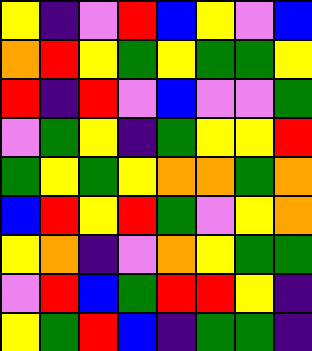[["yellow", "indigo", "violet", "red", "blue", "yellow", "violet", "blue"], ["orange", "red", "yellow", "green", "yellow", "green", "green", "yellow"], ["red", "indigo", "red", "violet", "blue", "violet", "violet", "green"], ["violet", "green", "yellow", "indigo", "green", "yellow", "yellow", "red"], ["green", "yellow", "green", "yellow", "orange", "orange", "green", "orange"], ["blue", "red", "yellow", "red", "green", "violet", "yellow", "orange"], ["yellow", "orange", "indigo", "violet", "orange", "yellow", "green", "green"], ["violet", "red", "blue", "green", "red", "red", "yellow", "indigo"], ["yellow", "green", "red", "blue", "indigo", "green", "green", "indigo"]]